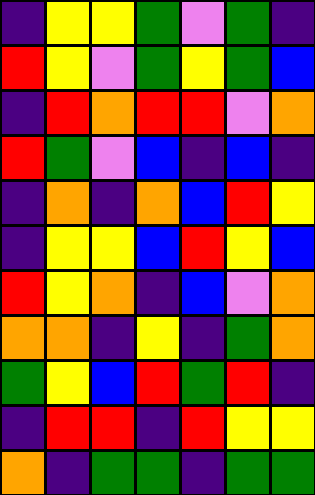[["indigo", "yellow", "yellow", "green", "violet", "green", "indigo"], ["red", "yellow", "violet", "green", "yellow", "green", "blue"], ["indigo", "red", "orange", "red", "red", "violet", "orange"], ["red", "green", "violet", "blue", "indigo", "blue", "indigo"], ["indigo", "orange", "indigo", "orange", "blue", "red", "yellow"], ["indigo", "yellow", "yellow", "blue", "red", "yellow", "blue"], ["red", "yellow", "orange", "indigo", "blue", "violet", "orange"], ["orange", "orange", "indigo", "yellow", "indigo", "green", "orange"], ["green", "yellow", "blue", "red", "green", "red", "indigo"], ["indigo", "red", "red", "indigo", "red", "yellow", "yellow"], ["orange", "indigo", "green", "green", "indigo", "green", "green"]]